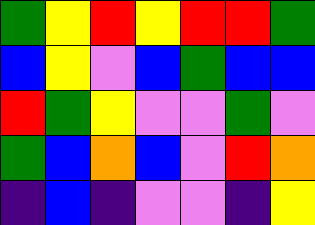[["green", "yellow", "red", "yellow", "red", "red", "green"], ["blue", "yellow", "violet", "blue", "green", "blue", "blue"], ["red", "green", "yellow", "violet", "violet", "green", "violet"], ["green", "blue", "orange", "blue", "violet", "red", "orange"], ["indigo", "blue", "indigo", "violet", "violet", "indigo", "yellow"]]